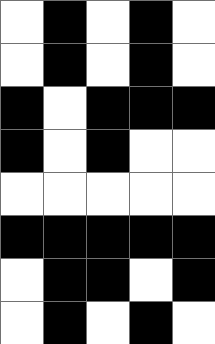[["white", "black", "white", "black", "white"], ["white", "black", "white", "black", "white"], ["black", "white", "black", "black", "black"], ["black", "white", "black", "white", "white"], ["white", "white", "white", "white", "white"], ["black", "black", "black", "black", "black"], ["white", "black", "black", "white", "black"], ["white", "black", "white", "black", "white"]]